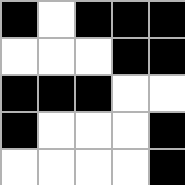[["black", "white", "black", "black", "black"], ["white", "white", "white", "black", "black"], ["black", "black", "black", "white", "white"], ["black", "white", "white", "white", "black"], ["white", "white", "white", "white", "black"]]